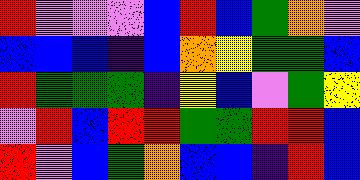[["red", "violet", "violet", "violet", "blue", "red", "blue", "green", "orange", "violet"], ["blue", "blue", "blue", "indigo", "blue", "orange", "yellow", "green", "green", "blue"], ["red", "green", "green", "green", "indigo", "yellow", "blue", "violet", "green", "yellow"], ["violet", "red", "blue", "red", "red", "green", "green", "red", "red", "blue"], ["red", "violet", "blue", "green", "orange", "blue", "blue", "indigo", "red", "blue"]]